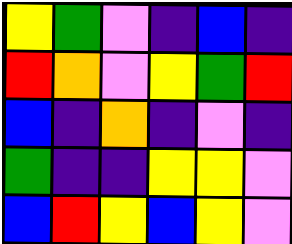[["yellow", "green", "violet", "indigo", "blue", "indigo"], ["red", "orange", "violet", "yellow", "green", "red"], ["blue", "indigo", "orange", "indigo", "violet", "indigo"], ["green", "indigo", "indigo", "yellow", "yellow", "violet"], ["blue", "red", "yellow", "blue", "yellow", "violet"]]